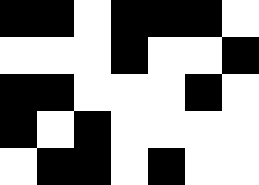[["black", "black", "white", "black", "black", "black", "white"], ["white", "white", "white", "black", "white", "white", "black"], ["black", "black", "white", "white", "white", "black", "white"], ["black", "white", "black", "white", "white", "white", "white"], ["white", "black", "black", "white", "black", "white", "white"]]